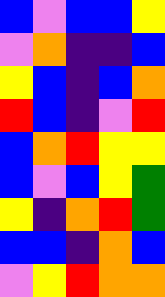[["blue", "violet", "blue", "blue", "yellow"], ["violet", "orange", "indigo", "indigo", "blue"], ["yellow", "blue", "indigo", "blue", "orange"], ["red", "blue", "indigo", "violet", "red"], ["blue", "orange", "red", "yellow", "yellow"], ["blue", "violet", "blue", "yellow", "green"], ["yellow", "indigo", "orange", "red", "green"], ["blue", "blue", "indigo", "orange", "blue"], ["violet", "yellow", "red", "orange", "orange"]]